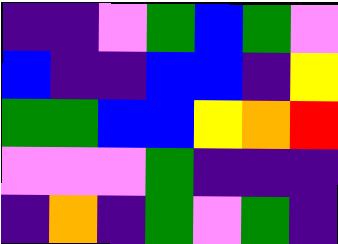[["indigo", "indigo", "violet", "green", "blue", "green", "violet"], ["blue", "indigo", "indigo", "blue", "blue", "indigo", "yellow"], ["green", "green", "blue", "blue", "yellow", "orange", "red"], ["violet", "violet", "violet", "green", "indigo", "indigo", "indigo"], ["indigo", "orange", "indigo", "green", "violet", "green", "indigo"]]